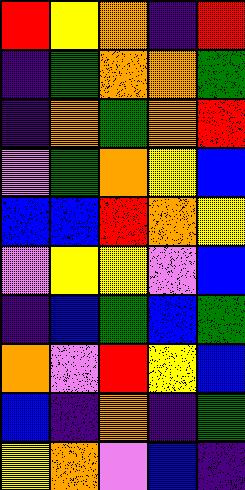[["red", "yellow", "orange", "indigo", "red"], ["indigo", "green", "orange", "orange", "green"], ["indigo", "orange", "green", "orange", "red"], ["violet", "green", "orange", "yellow", "blue"], ["blue", "blue", "red", "orange", "yellow"], ["violet", "yellow", "yellow", "violet", "blue"], ["indigo", "blue", "green", "blue", "green"], ["orange", "violet", "red", "yellow", "blue"], ["blue", "indigo", "orange", "indigo", "green"], ["yellow", "orange", "violet", "blue", "indigo"]]